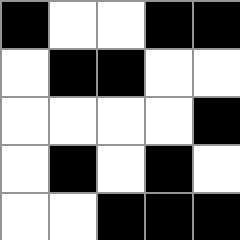[["black", "white", "white", "black", "black"], ["white", "black", "black", "white", "white"], ["white", "white", "white", "white", "black"], ["white", "black", "white", "black", "white"], ["white", "white", "black", "black", "black"]]